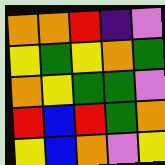[["orange", "orange", "red", "indigo", "violet"], ["yellow", "green", "yellow", "orange", "green"], ["orange", "yellow", "green", "green", "violet"], ["red", "blue", "red", "green", "orange"], ["yellow", "blue", "orange", "violet", "yellow"]]